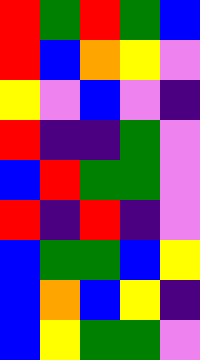[["red", "green", "red", "green", "blue"], ["red", "blue", "orange", "yellow", "violet"], ["yellow", "violet", "blue", "violet", "indigo"], ["red", "indigo", "indigo", "green", "violet"], ["blue", "red", "green", "green", "violet"], ["red", "indigo", "red", "indigo", "violet"], ["blue", "green", "green", "blue", "yellow"], ["blue", "orange", "blue", "yellow", "indigo"], ["blue", "yellow", "green", "green", "violet"]]